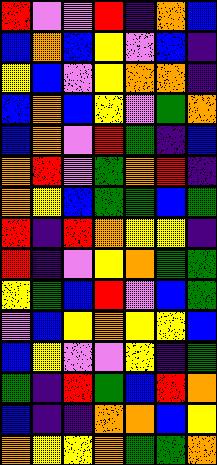[["red", "violet", "violet", "red", "indigo", "orange", "blue"], ["blue", "orange", "blue", "yellow", "violet", "blue", "indigo"], ["yellow", "blue", "violet", "yellow", "orange", "orange", "indigo"], ["blue", "orange", "blue", "yellow", "violet", "green", "orange"], ["blue", "orange", "violet", "red", "green", "indigo", "blue"], ["orange", "red", "violet", "green", "orange", "red", "indigo"], ["orange", "yellow", "blue", "green", "green", "blue", "green"], ["red", "indigo", "red", "orange", "yellow", "yellow", "indigo"], ["red", "indigo", "violet", "yellow", "orange", "green", "green"], ["yellow", "green", "blue", "red", "violet", "blue", "green"], ["violet", "blue", "yellow", "orange", "yellow", "yellow", "blue"], ["blue", "yellow", "violet", "violet", "yellow", "indigo", "green"], ["green", "indigo", "red", "green", "blue", "red", "orange"], ["blue", "indigo", "indigo", "orange", "orange", "blue", "yellow"], ["orange", "yellow", "yellow", "orange", "green", "green", "orange"]]